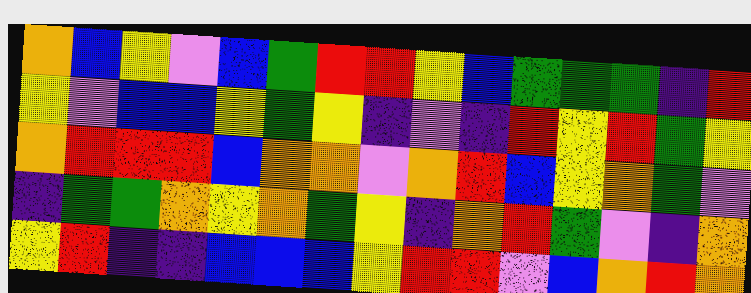[["orange", "blue", "yellow", "violet", "blue", "green", "red", "red", "yellow", "blue", "green", "green", "green", "indigo", "red"], ["yellow", "violet", "blue", "blue", "yellow", "green", "yellow", "indigo", "violet", "indigo", "red", "yellow", "red", "green", "yellow"], ["orange", "red", "red", "red", "blue", "orange", "orange", "violet", "orange", "red", "blue", "yellow", "orange", "green", "violet"], ["indigo", "green", "green", "orange", "yellow", "orange", "green", "yellow", "indigo", "orange", "red", "green", "violet", "indigo", "orange"], ["yellow", "red", "indigo", "indigo", "blue", "blue", "blue", "yellow", "red", "red", "violet", "blue", "orange", "red", "orange"]]